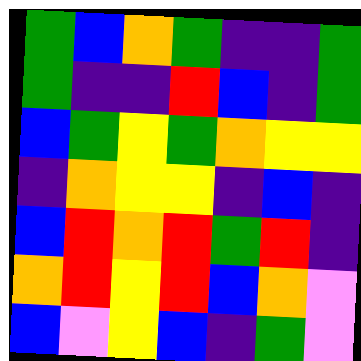[["green", "blue", "orange", "green", "indigo", "indigo", "green"], ["green", "indigo", "indigo", "red", "blue", "indigo", "green"], ["blue", "green", "yellow", "green", "orange", "yellow", "yellow"], ["indigo", "orange", "yellow", "yellow", "indigo", "blue", "indigo"], ["blue", "red", "orange", "red", "green", "red", "indigo"], ["orange", "red", "yellow", "red", "blue", "orange", "violet"], ["blue", "violet", "yellow", "blue", "indigo", "green", "violet"]]